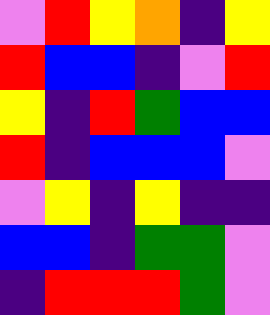[["violet", "red", "yellow", "orange", "indigo", "yellow"], ["red", "blue", "blue", "indigo", "violet", "red"], ["yellow", "indigo", "red", "green", "blue", "blue"], ["red", "indigo", "blue", "blue", "blue", "violet"], ["violet", "yellow", "indigo", "yellow", "indigo", "indigo"], ["blue", "blue", "indigo", "green", "green", "violet"], ["indigo", "red", "red", "red", "green", "violet"]]